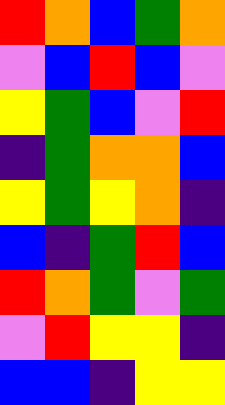[["red", "orange", "blue", "green", "orange"], ["violet", "blue", "red", "blue", "violet"], ["yellow", "green", "blue", "violet", "red"], ["indigo", "green", "orange", "orange", "blue"], ["yellow", "green", "yellow", "orange", "indigo"], ["blue", "indigo", "green", "red", "blue"], ["red", "orange", "green", "violet", "green"], ["violet", "red", "yellow", "yellow", "indigo"], ["blue", "blue", "indigo", "yellow", "yellow"]]